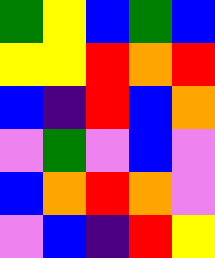[["green", "yellow", "blue", "green", "blue"], ["yellow", "yellow", "red", "orange", "red"], ["blue", "indigo", "red", "blue", "orange"], ["violet", "green", "violet", "blue", "violet"], ["blue", "orange", "red", "orange", "violet"], ["violet", "blue", "indigo", "red", "yellow"]]